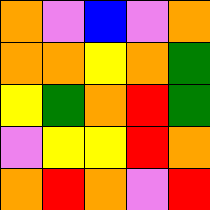[["orange", "violet", "blue", "violet", "orange"], ["orange", "orange", "yellow", "orange", "green"], ["yellow", "green", "orange", "red", "green"], ["violet", "yellow", "yellow", "red", "orange"], ["orange", "red", "orange", "violet", "red"]]